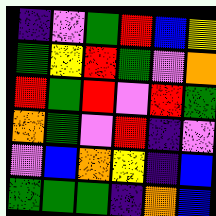[["indigo", "violet", "green", "red", "blue", "yellow"], ["green", "yellow", "red", "green", "violet", "orange"], ["red", "green", "red", "violet", "red", "green"], ["orange", "green", "violet", "red", "indigo", "violet"], ["violet", "blue", "orange", "yellow", "indigo", "blue"], ["green", "green", "green", "indigo", "orange", "blue"]]